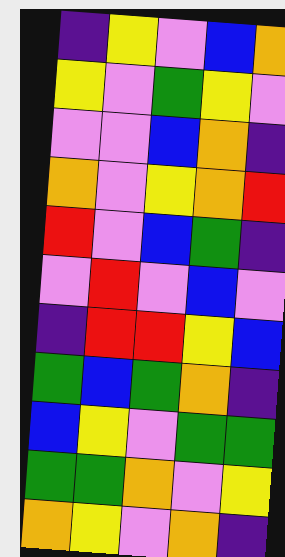[["indigo", "yellow", "violet", "blue", "orange"], ["yellow", "violet", "green", "yellow", "violet"], ["violet", "violet", "blue", "orange", "indigo"], ["orange", "violet", "yellow", "orange", "red"], ["red", "violet", "blue", "green", "indigo"], ["violet", "red", "violet", "blue", "violet"], ["indigo", "red", "red", "yellow", "blue"], ["green", "blue", "green", "orange", "indigo"], ["blue", "yellow", "violet", "green", "green"], ["green", "green", "orange", "violet", "yellow"], ["orange", "yellow", "violet", "orange", "indigo"]]